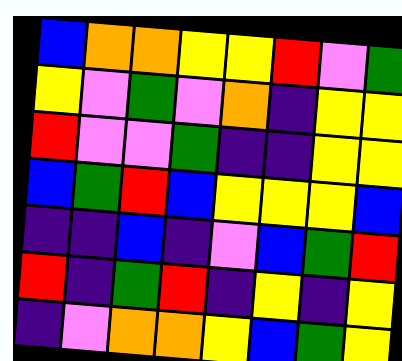[["blue", "orange", "orange", "yellow", "yellow", "red", "violet", "green"], ["yellow", "violet", "green", "violet", "orange", "indigo", "yellow", "yellow"], ["red", "violet", "violet", "green", "indigo", "indigo", "yellow", "yellow"], ["blue", "green", "red", "blue", "yellow", "yellow", "yellow", "blue"], ["indigo", "indigo", "blue", "indigo", "violet", "blue", "green", "red"], ["red", "indigo", "green", "red", "indigo", "yellow", "indigo", "yellow"], ["indigo", "violet", "orange", "orange", "yellow", "blue", "green", "yellow"]]